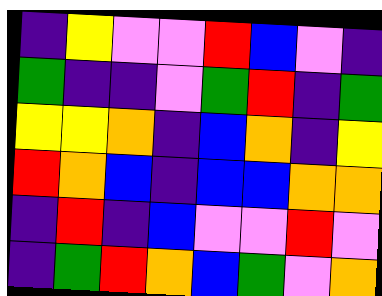[["indigo", "yellow", "violet", "violet", "red", "blue", "violet", "indigo"], ["green", "indigo", "indigo", "violet", "green", "red", "indigo", "green"], ["yellow", "yellow", "orange", "indigo", "blue", "orange", "indigo", "yellow"], ["red", "orange", "blue", "indigo", "blue", "blue", "orange", "orange"], ["indigo", "red", "indigo", "blue", "violet", "violet", "red", "violet"], ["indigo", "green", "red", "orange", "blue", "green", "violet", "orange"]]